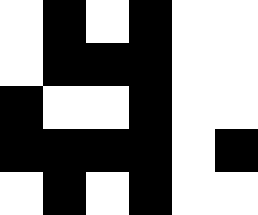[["white", "black", "white", "black", "white", "white"], ["white", "black", "black", "black", "white", "white"], ["black", "white", "white", "black", "white", "white"], ["black", "black", "black", "black", "white", "black"], ["white", "black", "white", "black", "white", "white"]]